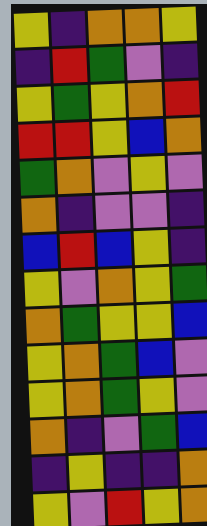[["yellow", "indigo", "orange", "orange", "yellow"], ["indigo", "red", "green", "violet", "indigo"], ["yellow", "green", "yellow", "orange", "red"], ["red", "red", "yellow", "blue", "orange"], ["green", "orange", "violet", "yellow", "violet"], ["orange", "indigo", "violet", "violet", "indigo"], ["blue", "red", "blue", "yellow", "indigo"], ["yellow", "violet", "orange", "yellow", "green"], ["orange", "green", "yellow", "yellow", "blue"], ["yellow", "orange", "green", "blue", "violet"], ["yellow", "orange", "green", "yellow", "violet"], ["orange", "indigo", "violet", "green", "blue"], ["indigo", "yellow", "indigo", "indigo", "orange"], ["yellow", "violet", "red", "yellow", "orange"]]